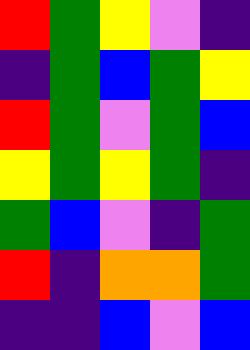[["red", "green", "yellow", "violet", "indigo"], ["indigo", "green", "blue", "green", "yellow"], ["red", "green", "violet", "green", "blue"], ["yellow", "green", "yellow", "green", "indigo"], ["green", "blue", "violet", "indigo", "green"], ["red", "indigo", "orange", "orange", "green"], ["indigo", "indigo", "blue", "violet", "blue"]]